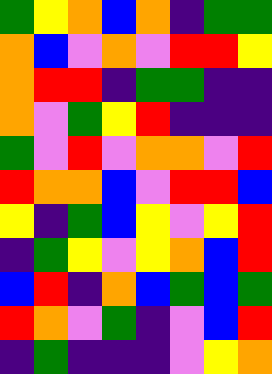[["green", "yellow", "orange", "blue", "orange", "indigo", "green", "green"], ["orange", "blue", "violet", "orange", "violet", "red", "red", "yellow"], ["orange", "red", "red", "indigo", "green", "green", "indigo", "indigo"], ["orange", "violet", "green", "yellow", "red", "indigo", "indigo", "indigo"], ["green", "violet", "red", "violet", "orange", "orange", "violet", "red"], ["red", "orange", "orange", "blue", "violet", "red", "red", "blue"], ["yellow", "indigo", "green", "blue", "yellow", "violet", "yellow", "red"], ["indigo", "green", "yellow", "violet", "yellow", "orange", "blue", "red"], ["blue", "red", "indigo", "orange", "blue", "green", "blue", "green"], ["red", "orange", "violet", "green", "indigo", "violet", "blue", "red"], ["indigo", "green", "indigo", "indigo", "indigo", "violet", "yellow", "orange"]]